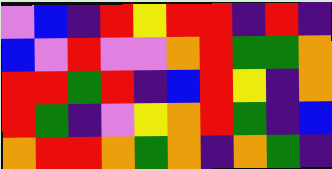[["violet", "blue", "indigo", "red", "yellow", "red", "red", "indigo", "red", "indigo"], ["blue", "violet", "red", "violet", "violet", "orange", "red", "green", "green", "orange"], ["red", "red", "green", "red", "indigo", "blue", "red", "yellow", "indigo", "orange"], ["red", "green", "indigo", "violet", "yellow", "orange", "red", "green", "indigo", "blue"], ["orange", "red", "red", "orange", "green", "orange", "indigo", "orange", "green", "indigo"]]